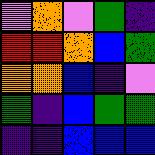[["violet", "orange", "violet", "green", "indigo"], ["red", "red", "orange", "blue", "green"], ["orange", "orange", "blue", "indigo", "violet"], ["green", "indigo", "blue", "green", "green"], ["indigo", "indigo", "blue", "blue", "blue"]]